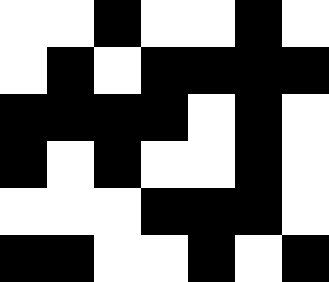[["white", "white", "black", "white", "white", "black", "white"], ["white", "black", "white", "black", "black", "black", "black"], ["black", "black", "black", "black", "white", "black", "white"], ["black", "white", "black", "white", "white", "black", "white"], ["white", "white", "white", "black", "black", "black", "white"], ["black", "black", "white", "white", "black", "white", "black"]]